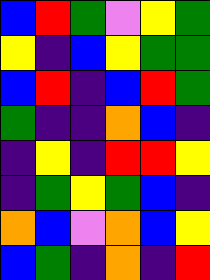[["blue", "red", "green", "violet", "yellow", "green"], ["yellow", "indigo", "blue", "yellow", "green", "green"], ["blue", "red", "indigo", "blue", "red", "green"], ["green", "indigo", "indigo", "orange", "blue", "indigo"], ["indigo", "yellow", "indigo", "red", "red", "yellow"], ["indigo", "green", "yellow", "green", "blue", "indigo"], ["orange", "blue", "violet", "orange", "blue", "yellow"], ["blue", "green", "indigo", "orange", "indigo", "red"]]